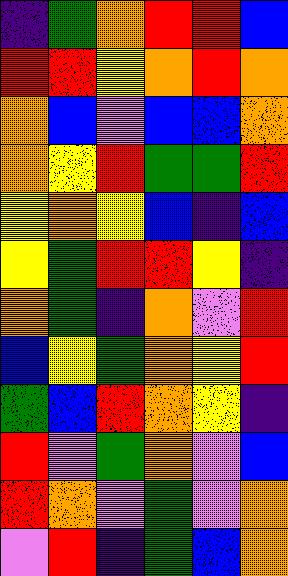[["indigo", "green", "orange", "red", "red", "blue"], ["red", "red", "yellow", "orange", "red", "orange"], ["orange", "blue", "violet", "blue", "blue", "orange"], ["orange", "yellow", "red", "green", "green", "red"], ["yellow", "orange", "yellow", "blue", "indigo", "blue"], ["yellow", "green", "red", "red", "yellow", "indigo"], ["orange", "green", "indigo", "orange", "violet", "red"], ["blue", "yellow", "green", "orange", "yellow", "red"], ["green", "blue", "red", "orange", "yellow", "indigo"], ["red", "violet", "green", "orange", "violet", "blue"], ["red", "orange", "violet", "green", "violet", "orange"], ["violet", "red", "indigo", "green", "blue", "orange"]]